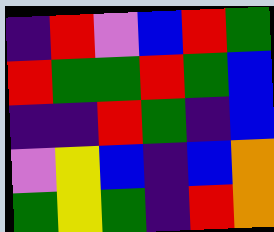[["indigo", "red", "violet", "blue", "red", "green"], ["red", "green", "green", "red", "green", "blue"], ["indigo", "indigo", "red", "green", "indigo", "blue"], ["violet", "yellow", "blue", "indigo", "blue", "orange"], ["green", "yellow", "green", "indigo", "red", "orange"]]